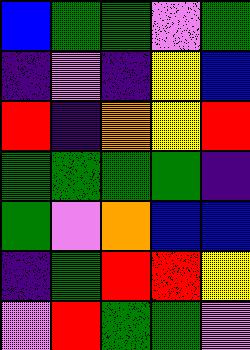[["blue", "green", "green", "violet", "green"], ["indigo", "violet", "indigo", "yellow", "blue"], ["red", "indigo", "orange", "yellow", "red"], ["green", "green", "green", "green", "indigo"], ["green", "violet", "orange", "blue", "blue"], ["indigo", "green", "red", "red", "yellow"], ["violet", "red", "green", "green", "violet"]]